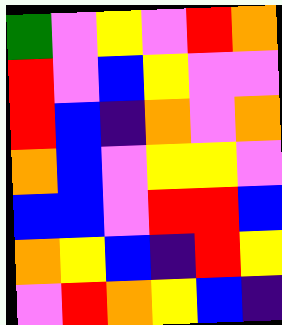[["green", "violet", "yellow", "violet", "red", "orange"], ["red", "violet", "blue", "yellow", "violet", "violet"], ["red", "blue", "indigo", "orange", "violet", "orange"], ["orange", "blue", "violet", "yellow", "yellow", "violet"], ["blue", "blue", "violet", "red", "red", "blue"], ["orange", "yellow", "blue", "indigo", "red", "yellow"], ["violet", "red", "orange", "yellow", "blue", "indigo"]]